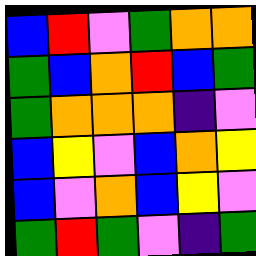[["blue", "red", "violet", "green", "orange", "orange"], ["green", "blue", "orange", "red", "blue", "green"], ["green", "orange", "orange", "orange", "indigo", "violet"], ["blue", "yellow", "violet", "blue", "orange", "yellow"], ["blue", "violet", "orange", "blue", "yellow", "violet"], ["green", "red", "green", "violet", "indigo", "green"]]